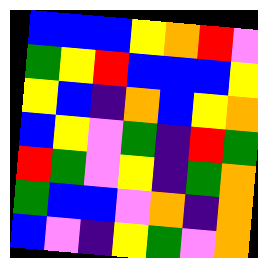[["blue", "blue", "blue", "yellow", "orange", "red", "violet"], ["green", "yellow", "red", "blue", "blue", "blue", "yellow"], ["yellow", "blue", "indigo", "orange", "blue", "yellow", "orange"], ["blue", "yellow", "violet", "green", "indigo", "red", "green"], ["red", "green", "violet", "yellow", "indigo", "green", "orange"], ["green", "blue", "blue", "violet", "orange", "indigo", "orange"], ["blue", "violet", "indigo", "yellow", "green", "violet", "orange"]]